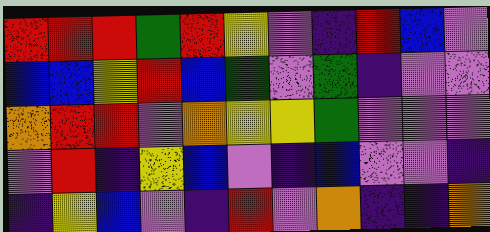[["red", "red", "red", "green", "red", "yellow", "violet", "indigo", "red", "blue", "violet"], ["blue", "blue", "yellow", "red", "blue", "green", "violet", "green", "indigo", "violet", "violet"], ["orange", "red", "red", "violet", "orange", "yellow", "yellow", "green", "violet", "violet", "violet"], ["violet", "red", "indigo", "yellow", "blue", "violet", "indigo", "blue", "violet", "violet", "indigo"], ["indigo", "yellow", "blue", "violet", "indigo", "red", "violet", "orange", "indigo", "indigo", "orange"]]